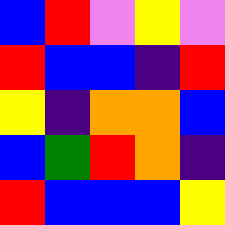[["blue", "red", "violet", "yellow", "violet"], ["red", "blue", "blue", "indigo", "red"], ["yellow", "indigo", "orange", "orange", "blue"], ["blue", "green", "red", "orange", "indigo"], ["red", "blue", "blue", "blue", "yellow"]]